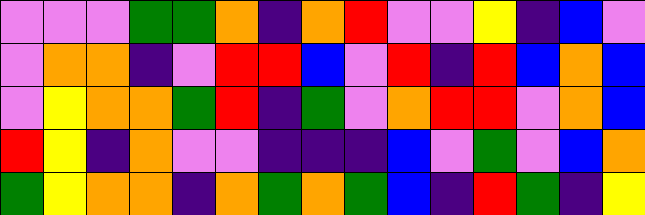[["violet", "violet", "violet", "green", "green", "orange", "indigo", "orange", "red", "violet", "violet", "yellow", "indigo", "blue", "violet"], ["violet", "orange", "orange", "indigo", "violet", "red", "red", "blue", "violet", "red", "indigo", "red", "blue", "orange", "blue"], ["violet", "yellow", "orange", "orange", "green", "red", "indigo", "green", "violet", "orange", "red", "red", "violet", "orange", "blue"], ["red", "yellow", "indigo", "orange", "violet", "violet", "indigo", "indigo", "indigo", "blue", "violet", "green", "violet", "blue", "orange"], ["green", "yellow", "orange", "orange", "indigo", "orange", "green", "orange", "green", "blue", "indigo", "red", "green", "indigo", "yellow"]]